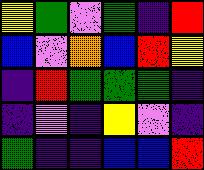[["yellow", "green", "violet", "green", "indigo", "red"], ["blue", "violet", "orange", "blue", "red", "yellow"], ["indigo", "red", "green", "green", "green", "indigo"], ["indigo", "violet", "indigo", "yellow", "violet", "indigo"], ["green", "indigo", "indigo", "blue", "blue", "red"]]